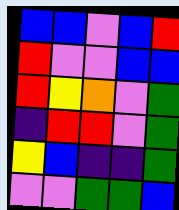[["blue", "blue", "violet", "blue", "red"], ["red", "violet", "violet", "blue", "blue"], ["red", "yellow", "orange", "violet", "green"], ["indigo", "red", "red", "violet", "green"], ["yellow", "blue", "indigo", "indigo", "green"], ["violet", "violet", "green", "green", "blue"]]